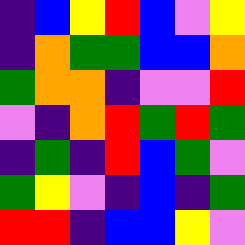[["indigo", "blue", "yellow", "red", "blue", "violet", "yellow"], ["indigo", "orange", "green", "green", "blue", "blue", "orange"], ["green", "orange", "orange", "indigo", "violet", "violet", "red"], ["violet", "indigo", "orange", "red", "green", "red", "green"], ["indigo", "green", "indigo", "red", "blue", "green", "violet"], ["green", "yellow", "violet", "indigo", "blue", "indigo", "green"], ["red", "red", "indigo", "blue", "blue", "yellow", "violet"]]